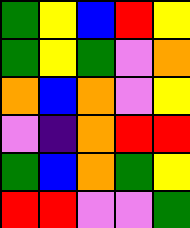[["green", "yellow", "blue", "red", "yellow"], ["green", "yellow", "green", "violet", "orange"], ["orange", "blue", "orange", "violet", "yellow"], ["violet", "indigo", "orange", "red", "red"], ["green", "blue", "orange", "green", "yellow"], ["red", "red", "violet", "violet", "green"]]